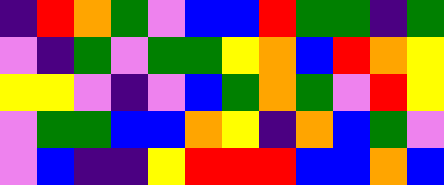[["indigo", "red", "orange", "green", "violet", "blue", "blue", "red", "green", "green", "indigo", "green"], ["violet", "indigo", "green", "violet", "green", "green", "yellow", "orange", "blue", "red", "orange", "yellow"], ["yellow", "yellow", "violet", "indigo", "violet", "blue", "green", "orange", "green", "violet", "red", "yellow"], ["violet", "green", "green", "blue", "blue", "orange", "yellow", "indigo", "orange", "blue", "green", "violet"], ["violet", "blue", "indigo", "indigo", "yellow", "red", "red", "red", "blue", "blue", "orange", "blue"]]